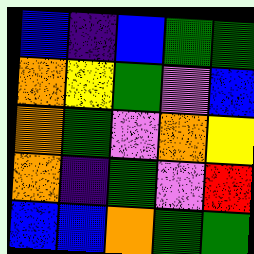[["blue", "indigo", "blue", "green", "green"], ["orange", "yellow", "green", "violet", "blue"], ["orange", "green", "violet", "orange", "yellow"], ["orange", "indigo", "green", "violet", "red"], ["blue", "blue", "orange", "green", "green"]]